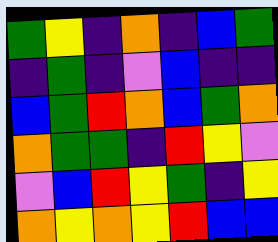[["green", "yellow", "indigo", "orange", "indigo", "blue", "green"], ["indigo", "green", "indigo", "violet", "blue", "indigo", "indigo"], ["blue", "green", "red", "orange", "blue", "green", "orange"], ["orange", "green", "green", "indigo", "red", "yellow", "violet"], ["violet", "blue", "red", "yellow", "green", "indigo", "yellow"], ["orange", "yellow", "orange", "yellow", "red", "blue", "blue"]]